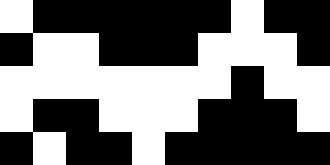[["white", "black", "black", "black", "black", "black", "black", "white", "black", "black"], ["black", "white", "white", "black", "black", "black", "white", "white", "white", "black"], ["white", "white", "white", "white", "white", "white", "white", "black", "white", "white"], ["white", "black", "black", "white", "white", "white", "black", "black", "black", "white"], ["black", "white", "black", "black", "white", "black", "black", "black", "black", "black"]]